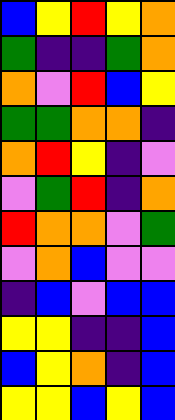[["blue", "yellow", "red", "yellow", "orange"], ["green", "indigo", "indigo", "green", "orange"], ["orange", "violet", "red", "blue", "yellow"], ["green", "green", "orange", "orange", "indigo"], ["orange", "red", "yellow", "indigo", "violet"], ["violet", "green", "red", "indigo", "orange"], ["red", "orange", "orange", "violet", "green"], ["violet", "orange", "blue", "violet", "violet"], ["indigo", "blue", "violet", "blue", "blue"], ["yellow", "yellow", "indigo", "indigo", "blue"], ["blue", "yellow", "orange", "indigo", "blue"], ["yellow", "yellow", "blue", "yellow", "blue"]]